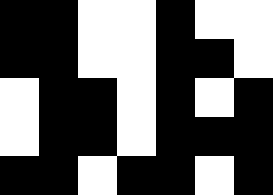[["black", "black", "white", "white", "black", "white", "white"], ["black", "black", "white", "white", "black", "black", "white"], ["white", "black", "black", "white", "black", "white", "black"], ["white", "black", "black", "white", "black", "black", "black"], ["black", "black", "white", "black", "black", "white", "black"]]